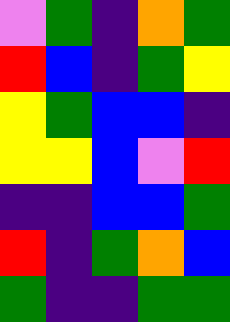[["violet", "green", "indigo", "orange", "green"], ["red", "blue", "indigo", "green", "yellow"], ["yellow", "green", "blue", "blue", "indigo"], ["yellow", "yellow", "blue", "violet", "red"], ["indigo", "indigo", "blue", "blue", "green"], ["red", "indigo", "green", "orange", "blue"], ["green", "indigo", "indigo", "green", "green"]]